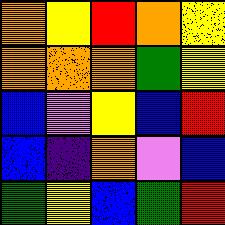[["orange", "yellow", "red", "orange", "yellow"], ["orange", "orange", "orange", "green", "yellow"], ["blue", "violet", "yellow", "blue", "red"], ["blue", "indigo", "orange", "violet", "blue"], ["green", "yellow", "blue", "green", "red"]]